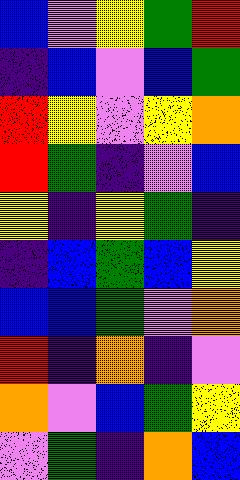[["blue", "violet", "yellow", "green", "red"], ["indigo", "blue", "violet", "blue", "green"], ["red", "yellow", "violet", "yellow", "orange"], ["red", "green", "indigo", "violet", "blue"], ["yellow", "indigo", "yellow", "green", "indigo"], ["indigo", "blue", "green", "blue", "yellow"], ["blue", "blue", "green", "violet", "orange"], ["red", "indigo", "orange", "indigo", "violet"], ["orange", "violet", "blue", "green", "yellow"], ["violet", "green", "indigo", "orange", "blue"]]